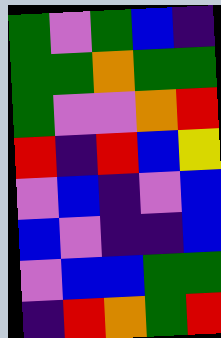[["green", "violet", "green", "blue", "indigo"], ["green", "green", "orange", "green", "green"], ["green", "violet", "violet", "orange", "red"], ["red", "indigo", "red", "blue", "yellow"], ["violet", "blue", "indigo", "violet", "blue"], ["blue", "violet", "indigo", "indigo", "blue"], ["violet", "blue", "blue", "green", "green"], ["indigo", "red", "orange", "green", "red"]]